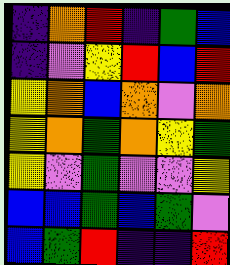[["indigo", "orange", "red", "indigo", "green", "blue"], ["indigo", "violet", "yellow", "red", "blue", "red"], ["yellow", "orange", "blue", "orange", "violet", "orange"], ["yellow", "orange", "green", "orange", "yellow", "green"], ["yellow", "violet", "green", "violet", "violet", "yellow"], ["blue", "blue", "green", "blue", "green", "violet"], ["blue", "green", "red", "indigo", "indigo", "red"]]